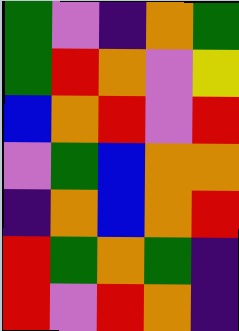[["green", "violet", "indigo", "orange", "green"], ["green", "red", "orange", "violet", "yellow"], ["blue", "orange", "red", "violet", "red"], ["violet", "green", "blue", "orange", "orange"], ["indigo", "orange", "blue", "orange", "red"], ["red", "green", "orange", "green", "indigo"], ["red", "violet", "red", "orange", "indigo"]]